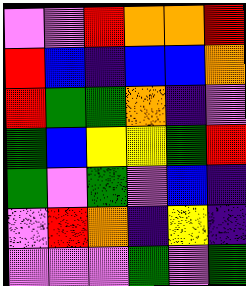[["violet", "violet", "red", "orange", "orange", "red"], ["red", "blue", "indigo", "blue", "blue", "orange"], ["red", "green", "green", "orange", "indigo", "violet"], ["green", "blue", "yellow", "yellow", "green", "red"], ["green", "violet", "green", "violet", "blue", "indigo"], ["violet", "red", "orange", "indigo", "yellow", "indigo"], ["violet", "violet", "violet", "green", "violet", "green"]]